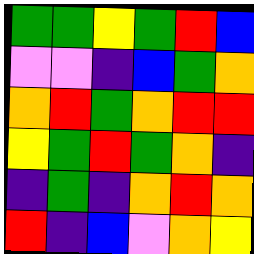[["green", "green", "yellow", "green", "red", "blue"], ["violet", "violet", "indigo", "blue", "green", "orange"], ["orange", "red", "green", "orange", "red", "red"], ["yellow", "green", "red", "green", "orange", "indigo"], ["indigo", "green", "indigo", "orange", "red", "orange"], ["red", "indigo", "blue", "violet", "orange", "yellow"]]